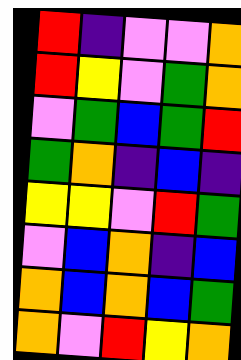[["red", "indigo", "violet", "violet", "orange"], ["red", "yellow", "violet", "green", "orange"], ["violet", "green", "blue", "green", "red"], ["green", "orange", "indigo", "blue", "indigo"], ["yellow", "yellow", "violet", "red", "green"], ["violet", "blue", "orange", "indigo", "blue"], ["orange", "blue", "orange", "blue", "green"], ["orange", "violet", "red", "yellow", "orange"]]